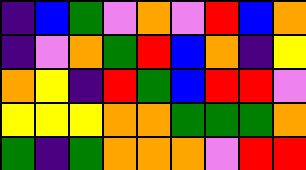[["indigo", "blue", "green", "violet", "orange", "violet", "red", "blue", "orange"], ["indigo", "violet", "orange", "green", "red", "blue", "orange", "indigo", "yellow"], ["orange", "yellow", "indigo", "red", "green", "blue", "red", "red", "violet"], ["yellow", "yellow", "yellow", "orange", "orange", "green", "green", "green", "orange"], ["green", "indigo", "green", "orange", "orange", "orange", "violet", "red", "red"]]